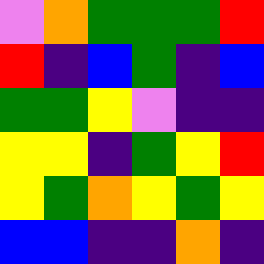[["violet", "orange", "green", "green", "green", "red"], ["red", "indigo", "blue", "green", "indigo", "blue"], ["green", "green", "yellow", "violet", "indigo", "indigo"], ["yellow", "yellow", "indigo", "green", "yellow", "red"], ["yellow", "green", "orange", "yellow", "green", "yellow"], ["blue", "blue", "indigo", "indigo", "orange", "indigo"]]